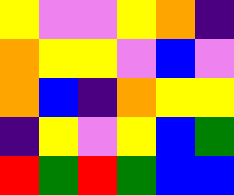[["yellow", "violet", "violet", "yellow", "orange", "indigo"], ["orange", "yellow", "yellow", "violet", "blue", "violet"], ["orange", "blue", "indigo", "orange", "yellow", "yellow"], ["indigo", "yellow", "violet", "yellow", "blue", "green"], ["red", "green", "red", "green", "blue", "blue"]]